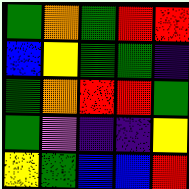[["green", "orange", "green", "red", "red"], ["blue", "yellow", "green", "green", "indigo"], ["green", "orange", "red", "red", "green"], ["green", "violet", "indigo", "indigo", "yellow"], ["yellow", "green", "blue", "blue", "red"]]